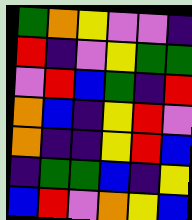[["green", "orange", "yellow", "violet", "violet", "indigo"], ["red", "indigo", "violet", "yellow", "green", "green"], ["violet", "red", "blue", "green", "indigo", "red"], ["orange", "blue", "indigo", "yellow", "red", "violet"], ["orange", "indigo", "indigo", "yellow", "red", "blue"], ["indigo", "green", "green", "blue", "indigo", "yellow"], ["blue", "red", "violet", "orange", "yellow", "blue"]]